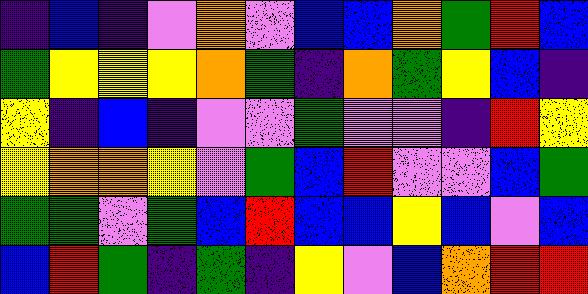[["indigo", "blue", "indigo", "violet", "orange", "violet", "blue", "blue", "orange", "green", "red", "blue"], ["green", "yellow", "yellow", "yellow", "orange", "green", "indigo", "orange", "green", "yellow", "blue", "indigo"], ["yellow", "indigo", "blue", "indigo", "violet", "violet", "green", "violet", "violet", "indigo", "red", "yellow"], ["yellow", "orange", "orange", "yellow", "violet", "green", "blue", "red", "violet", "violet", "blue", "green"], ["green", "green", "violet", "green", "blue", "red", "blue", "blue", "yellow", "blue", "violet", "blue"], ["blue", "red", "green", "indigo", "green", "indigo", "yellow", "violet", "blue", "orange", "red", "red"]]